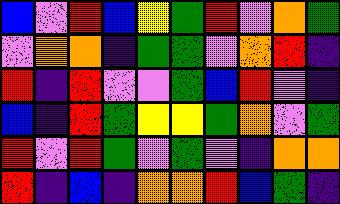[["blue", "violet", "red", "blue", "yellow", "green", "red", "violet", "orange", "green"], ["violet", "orange", "orange", "indigo", "green", "green", "violet", "orange", "red", "indigo"], ["red", "indigo", "red", "violet", "violet", "green", "blue", "red", "violet", "indigo"], ["blue", "indigo", "red", "green", "yellow", "yellow", "green", "orange", "violet", "green"], ["red", "violet", "red", "green", "violet", "green", "violet", "indigo", "orange", "orange"], ["red", "indigo", "blue", "indigo", "orange", "orange", "red", "blue", "green", "indigo"]]